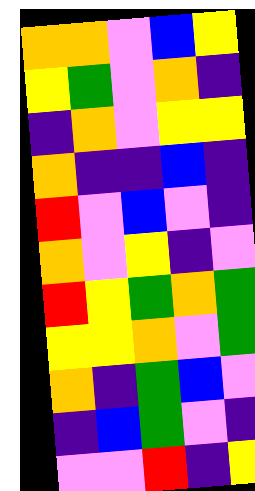[["orange", "orange", "violet", "blue", "yellow"], ["yellow", "green", "violet", "orange", "indigo"], ["indigo", "orange", "violet", "yellow", "yellow"], ["orange", "indigo", "indigo", "blue", "indigo"], ["red", "violet", "blue", "violet", "indigo"], ["orange", "violet", "yellow", "indigo", "violet"], ["red", "yellow", "green", "orange", "green"], ["yellow", "yellow", "orange", "violet", "green"], ["orange", "indigo", "green", "blue", "violet"], ["indigo", "blue", "green", "violet", "indigo"], ["violet", "violet", "red", "indigo", "yellow"]]